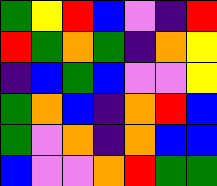[["green", "yellow", "red", "blue", "violet", "indigo", "red"], ["red", "green", "orange", "green", "indigo", "orange", "yellow"], ["indigo", "blue", "green", "blue", "violet", "violet", "yellow"], ["green", "orange", "blue", "indigo", "orange", "red", "blue"], ["green", "violet", "orange", "indigo", "orange", "blue", "blue"], ["blue", "violet", "violet", "orange", "red", "green", "green"]]